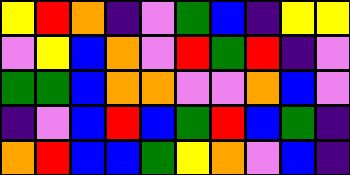[["yellow", "red", "orange", "indigo", "violet", "green", "blue", "indigo", "yellow", "yellow"], ["violet", "yellow", "blue", "orange", "violet", "red", "green", "red", "indigo", "violet"], ["green", "green", "blue", "orange", "orange", "violet", "violet", "orange", "blue", "violet"], ["indigo", "violet", "blue", "red", "blue", "green", "red", "blue", "green", "indigo"], ["orange", "red", "blue", "blue", "green", "yellow", "orange", "violet", "blue", "indigo"]]